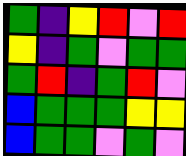[["green", "indigo", "yellow", "red", "violet", "red"], ["yellow", "indigo", "green", "violet", "green", "green"], ["green", "red", "indigo", "green", "red", "violet"], ["blue", "green", "green", "green", "yellow", "yellow"], ["blue", "green", "green", "violet", "green", "violet"]]